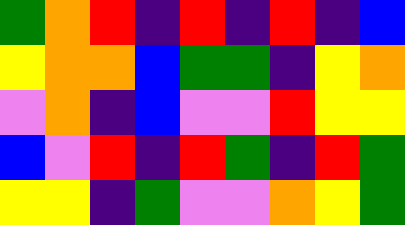[["green", "orange", "red", "indigo", "red", "indigo", "red", "indigo", "blue"], ["yellow", "orange", "orange", "blue", "green", "green", "indigo", "yellow", "orange"], ["violet", "orange", "indigo", "blue", "violet", "violet", "red", "yellow", "yellow"], ["blue", "violet", "red", "indigo", "red", "green", "indigo", "red", "green"], ["yellow", "yellow", "indigo", "green", "violet", "violet", "orange", "yellow", "green"]]